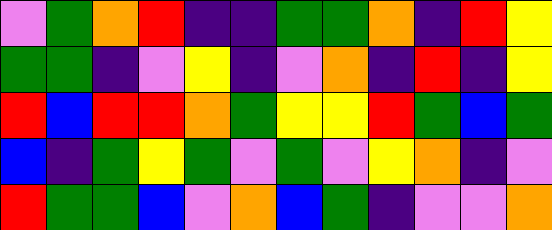[["violet", "green", "orange", "red", "indigo", "indigo", "green", "green", "orange", "indigo", "red", "yellow"], ["green", "green", "indigo", "violet", "yellow", "indigo", "violet", "orange", "indigo", "red", "indigo", "yellow"], ["red", "blue", "red", "red", "orange", "green", "yellow", "yellow", "red", "green", "blue", "green"], ["blue", "indigo", "green", "yellow", "green", "violet", "green", "violet", "yellow", "orange", "indigo", "violet"], ["red", "green", "green", "blue", "violet", "orange", "blue", "green", "indigo", "violet", "violet", "orange"]]